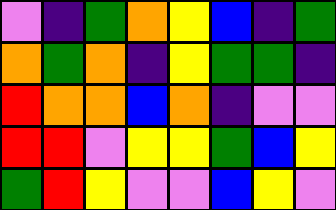[["violet", "indigo", "green", "orange", "yellow", "blue", "indigo", "green"], ["orange", "green", "orange", "indigo", "yellow", "green", "green", "indigo"], ["red", "orange", "orange", "blue", "orange", "indigo", "violet", "violet"], ["red", "red", "violet", "yellow", "yellow", "green", "blue", "yellow"], ["green", "red", "yellow", "violet", "violet", "blue", "yellow", "violet"]]